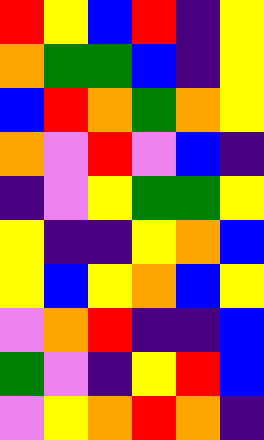[["red", "yellow", "blue", "red", "indigo", "yellow"], ["orange", "green", "green", "blue", "indigo", "yellow"], ["blue", "red", "orange", "green", "orange", "yellow"], ["orange", "violet", "red", "violet", "blue", "indigo"], ["indigo", "violet", "yellow", "green", "green", "yellow"], ["yellow", "indigo", "indigo", "yellow", "orange", "blue"], ["yellow", "blue", "yellow", "orange", "blue", "yellow"], ["violet", "orange", "red", "indigo", "indigo", "blue"], ["green", "violet", "indigo", "yellow", "red", "blue"], ["violet", "yellow", "orange", "red", "orange", "indigo"]]